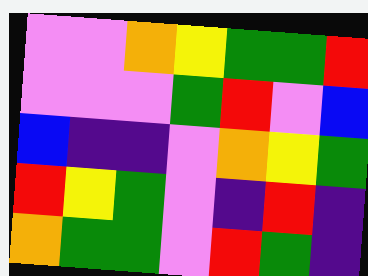[["violet", "violet", "orange", "yellow", "green", "green", "red"], ["violet", "violet", "violet", "green", "red", "violet", "blue"], ["blue", "indigo", "indigo", "violet", "orange", "yellow", "green"], ["red", "yellow", "green", "violet", "indigo", "red", "indigo"], ["orange", "green", "green", "violet", "red", "green", "indigo"]]